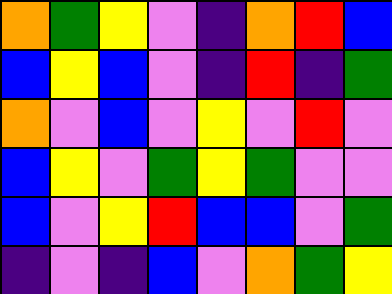[["orange", "green", "yellow", "violet", "indigo", "orange", "red", "blue"], ["blue", "yellow", "blue", "violet", "indigo", "red", "indigo", "green"], ["orange", "violet", "blue", "violet", "yellow", "violet", "red", "violet"], ["blue", "yellow", "violet", "green", "yellow", "green", "violet", "violet"], ["blue", "violet", "yellow", "red", "blue", "blue", "violet", "green"], ["indigo", "violet", "indigo", "blue", "violet", "orange", "green", "yellow"]]